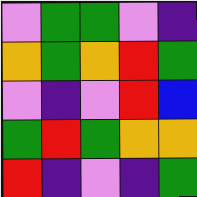[["violet", "green", "green", "violet", "indigo"], ["orange", "green", "orange", "red", "green"], ["violet", "indigo", "violet", "red", "blue"], ["green", "red", "green", "orange", "orange"], ["red", "indigo", "violet", "indigo", "green"]]